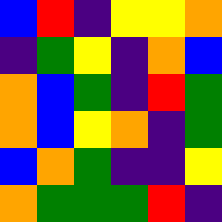[["blue", "red", "indigo", "yellow", "yellow", "orange"], ["indigo", "green", "yellow", "indigo", "orange", "blue"], ["orange", "blue", "green", "indigo", "red", "green"], ["orange", "blue", "yellow", "orange", "indigo", "green"], ["blue", "orange", "green", "indigo", "indigo", "yellow"], ["orange", "green", "green", "green", "red", "indigo"]]